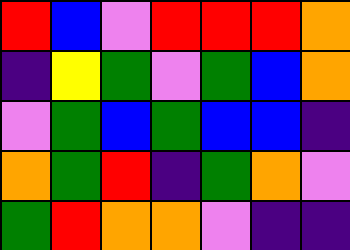[["red", "blue", "violet", "red", "red", "red", "orange"], ["indigo", "yellow", "green", "violet", "green", "blue", "orange"], ["violet", "green", "blue", "green", "blue", "blue", "indigo"], ["orange", "green", "red", "indigo", "green", "orange", "violet"], ["green", "red", "orange", "orange", "violet", "indigo", "indigo"]]